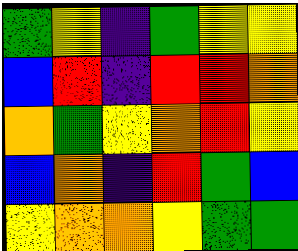[["green", "yellow", "indigo", "green", "yellow", "yellow"], ["blue", "red", "indigo", "red", "red", "orange"], ["orange", "green", "yellow", "orange", "red", "yellow"], ["blue", "orange", "indigo", "red", "green", "blue"], ["yellow", "orange", "orange", "yellow", "green", "green"]]